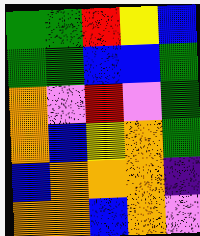[["green", "green", "red", "yellow", "blue"], ["green", "green", "blue", "blue", "green"], ["orange", "violet", "red", "violet", "green"], ["orange", "blue", "yellow", "orange", "green"], ["blue", "orange", "orange", "orange", "indigo"], ["orange", "orange", "blue", "orange", "violet"]]